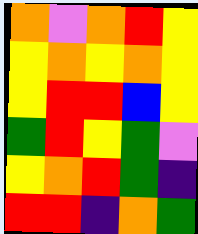[["orange", "violet", "orange", "red", "yellow"], ["yellow", "orange", "yellow", "orange", "yellow"], ["yellow", "red", "red", "blue", "yellow"], ["green", "red", "yellow", "green", "violet"], ["yellow", "orange", "red", "green", "indigo"], ["red", "red", "indigo", "orange", "green"]]